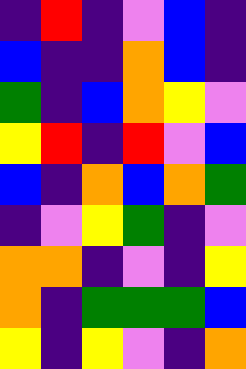[["indigo", "red", "indigo", "violet", "blue", "indigo"], ["blue", "indigo", "indigo", "orange", "blue", "indigo"], ["green", "indigo", "blue", "orange", "yellow", "violet"], ["yellow", "red", "indigo", "red", "violet", "blue"], ["blue", "indigo", "orange", "blue", "orange", "green"], ["indigo", "violet", "yellow", "green", "indigo", "violet"], ["orange", "orange", "indigo", "violet", "indigo", "yellow"], ["orange", "indigo", "green", "green", "green", "blue"], ["yellow", "indigo", "yellow", "violet", "indigo", "orange"]]